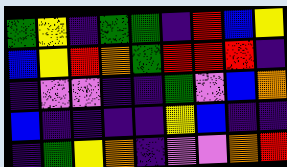[["green", "yellow", "indigo", "green", "green", "indigo", "red", "blue", "yellow"], ["blue", "yellow", "red", "orange", "green", "red", "red", "red", "indigo"], ["indigo", "violet", "violet", "indigo", "indigo", "green", "violet", "blue", "orange"], ["blue", "indigo", "indigo", "indigo", "indigo", "yellow", "blue", "indigo", "indigo"], ["indigo", "green", "yellow", "orange", "indigo", "violet", "violet", "orange", "red"]]